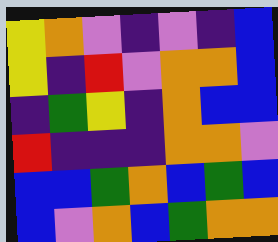[["yellow", "orange", "violet", "indigo", "violet", "indigo", "blue"], ["yellow", "indigo", "red", "violet", "orange", "orange", "blue"], ["indigo", "green", "yellow", "indigo", "orange", "blue", "blue"], ["red", "indigo", "indigo", "indigo", "orange", "orange", "violet"], ["blue", "blue", "green", "orange", "blue", "green", "blue"], ["blue", "violet", "orange", "blue", "green", "orange", "orange"]]